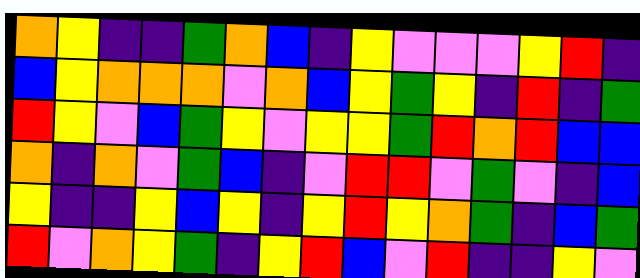[["orange", "yellow", "indigo", "indigo", "green", "orange", "blue", "indigo", "yellow", "violet", "violet", "violet", "yellow", "red", "indigo"], ["blue", "yellow", "orange", "orange", "orange", "violet", "orange", "blue", "yellow", "green", "yellow", "indigo", "red", "indigo", "green"], ["red", "yellow", "violet", "blue", "green", "yellow", "violet", "yellow", "yellow", "green", "red", "orange", "red", "blue", "blue"], ["orange", "indigo", "orange", "violet", "green", "blue", "indigo", "violet", "red", "red", "violet", "green", "violet", "indigo", "blue"], ["yellow", "indigo", "indigo", "yellow", "blue", "yellow", "indigo", "yellow", "red", "yellow", "orange", "green", "indigo", "blue", "green"], ["red", "violet", "orange", "yellow", "green", "indigo", "yellow", "red", "blue", "violet", "red", "indigo", "indigo", "yellow", "violet"]]